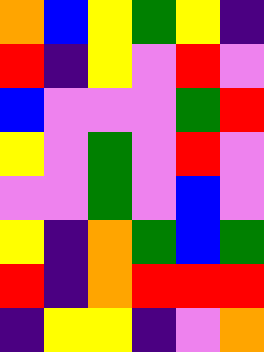[["orange", "blue", "yellow", "green", "yellow", "indigo"], ["red", "indigo", "yellow", "violet", "red", "violet"], ["blue", "violet", "violet", "violet", "green", "red"], ["yellow", "violet", "green", "violet", "red", "violet"], ["violet", "violet", "green", "violet", "blue", "violet"], ["yellow", "indigo", "orange", "green", "blue", "green"], ["red", "indigo", "orange", "red", "red", "red"], ["indigo", "yellow", "yellow", "indigo", "violet", "orange"]]